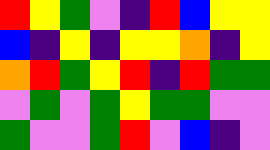[["red", "yellow", "green", "violet", "indigo", "red", "blue", "yellow", "yellow"], ["blue", "indigo", "yellow", "indigo", "yellow", "yellow", "orange", "indigo", "yellow"], ["orange", "red", "green", "yellow", "red", "indigo", "red", "green", "green"], ["violet", "green", "violet", "green", "yellow", "green", "green", "violet", "violet"], ["green", "violet", "violet", "green", "red", "violet", "blue", "indigo", "violet"]]